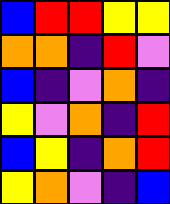[["blue", "red", "red", "yellow", "yellow"], ["orange", "orange", "indigo", "red", "violet"], ["blue", "indigo", "violet", "orange", "indigo"], ["yellow", "violet", "orange", "indigo", "red"], ["blue", "yellow", "indigo", "orange", "red"], ["yellow", "orange", "violet", "indigo", "blue"]]